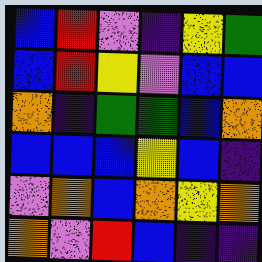[["blue", "red", "violet", "indigo", "yellow", "green"], ["blue", "red", "yellow", "violet", "blue", "blue"], ["orange", "indigo", "green", "green", "blue", "orange"], ["blue", "blue", "blue", "yellow", "blue", "indigo"], ["violet", "orange", "blue", "orange", "yellow", "orange"], ["orange", "violet", "red", "blue", "indigo", "indigo"]]